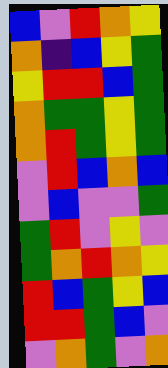[["blue", "violet", "red", "orange", "yellow"], ["orange", "indigo", "blue", "yellow", "green"], ["yellow", "red", "red", "blue", "green"], ["orange", "green", "green", "yellow", "green"], ["orange", "red", "green", "yellow", "green"], ["violet", "red", "blue", "orange", "blue"], ["violet", "blue", "violet", "violet", "green"], ["green", "red", "violet", "yellow", "violet"], ["green", "orange", "red", "orange", "yellow"], ["red", "blue", "green", "yellow", "blue"], ["red", "red", "green", "blue", "violet"], ["violet", "orange", "green", "violet", "orange"]]